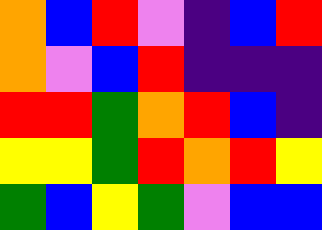[["orange", "blue", "red", "violet", "indigo", "blue", "red"], ["orange", "violet", "blue", "red", "indigo", "indigo", "indigo"], ["red", "red", "green", "orange", "red", "blue", "indigo"], ["yellow", "yellow", "green", "red", "orange", "red", "yellow"], ["green", "blue", "yellow", "green", "violet", "blue", "blue"]]